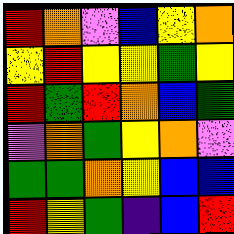[["red", "orange", "violet", "blue", "yellow", "orange"], ["yellow", "red", "yellow", "yellow", "green", "yellow"], ["red", "green", "red", "orange", "blue", "green"], ["violet", "orange", "green", "yellow", "orange", "violet"], ["green", "green", "orange", "yellow", "blue", "blue"], ["red", "yellow", "green", "indigo", "blue", "red"]]